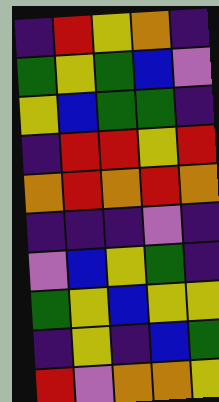[["indigo", "red", "yellow", "orange", "indigo"], ["green", "yellow", "green", "blue", "violet"], ["yellow", "blue", "green", "green", "indigo"], ["indigo", "red", "red", "yellow", "red"], ["orange", "red", "orange", "red", "orange"], ["indigo", "indigo", "indigo", "violet", "indigo"], ["violet", "blue", "yellow", "green", "indigo"], ["green", "yellow", "blue", "yellow", "yellow"], ["indigo", "yellow", "indigo", "blue", "green"], ["red", "violet", "orange", "orange", "yellow"]]